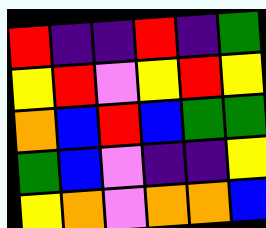[["red", "indigo", "indigo", "red", "indigo", "green"], ["yellow", "red", "violet", "yellow", "red", "yellow"], ["orange", "blue", "red", "blue", "green", "green"], ["green", "blue", "violet", "indigo", "indigo", "yellow"], ["yellow", "orange", "violet", "orange", "orange", "blue"]]